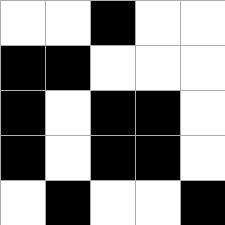[["white", "white", "black", "white", "white"], ["black", "black", "white", "white", "white"], ["black", "white", "black", "black", "white"], ["black", "white", "black", "black", "white"], ["white", "black", "white", "white", "black"]]